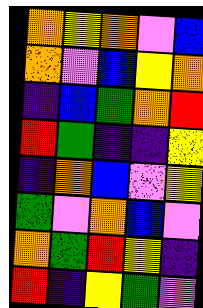[["orange", "yellow", "orange", "violet", "blue"], ["orange", "violet", "blue", "yellow", "orange"], ["indigo", "blue", "green", "orange", "red"], ["red", "green", "indigo", "indigo", "yellow"], ["indigo", "orange", "blue", "violet", "yellow"], ["green", "violet", "orange", "blue", "violet"], ["orange", "green", "red", "yellow", "indigo"], ["red", "indigo", "yellow", "green", "violet"]]